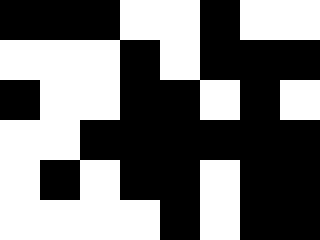[["black", "black", "black", "white", "white", "black", "white", "white"], ["white", "white", "white", "black", "white", "black", "black", "black"], ["black", "white", "white", "black", "black", "white", "black", "white"], ["white", "white", "black", "black", "black", "black", "black", "black"], ["white", "black", "white", "black", "black", "white", "black", "black"], ["white", "white", "white", "white", "black", "white", "black", "black"]]